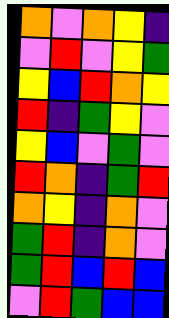[["orange", "violet", "orange", "yellow", "indigo"], ["violet", "red", "violet", "yellow", "green"], ["yellow", "blue", "red", "orange", "yellow"], ["red", "indigo", "green", "yellow", "violet"], ["yellow", "blue", "violet", "green", "violet"], ["red", "orange", "indigo", "green", "red"], ["orange", "yellow", "indigo", "orange", "violet"], ["green", "red", "indigo", "orange", "violet"], ["green", "red", "blue", "red", "blue"], ["violet", "red", "green", "blue", "blue"]]